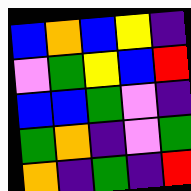[["blue", "orange", "blue", "yellow", "indigo"], ["violet", "green", "yellow", "blue", "red"], ["blue", "blue", "green", "violet", "indigo"], ["green", "orange", "indigo", "violet", "green"], ["orange", "indigo", "green", "indigo", "red"]]